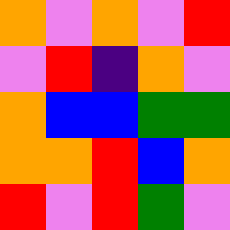[["orange", "violet", "orange", "violet", "red"], ["violet", "red", "indigo", "orange", "violet"], ["orange", "blue", "blue", "green", "green"], ["orange", "orange", "red", "blue", "orange"], ["red", "violet", "red", "green", "violet"]]